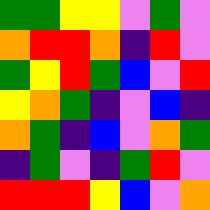[["green", "green", "yellow", "yellow", "violet", "green", "violet"], ["orange", "red", "red", "orange", "indigo", "red", "violet"], ["green", "yellow", "red", "green", "blue", "violet", "red"], ["yellow", "orange", "green", "indigo", "violet", "blue", "indigo"], ["orange", "green", "indigo", "blue", "violet", "orange", "green"], ["indigo", "green", "violet", "indigo", "green", "red", "violet"], ["red", "red", "red", "yellow", "blue", "violet", "orange"]]